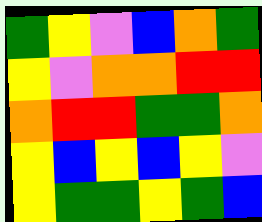[["green", "yellow", "violet", "blue", "orange", "green"], ["yellow", "violet", "orange", "orange", "red", "red"], ["orange", "red", "red", "green", "green", "orange"], ["yellow", "blue", "yellow", "blue", "yellow", "violet"], ["yellow", "green", "green", "yellow", "green", "blue"]]